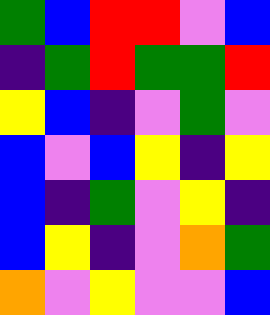[["green", "blue", "red", "red", "violet", "blue"], ["indigo", "green", "red", "green", "green", "red"], ["yellow", "blue", "indigo", "violet", "green", "violet"], ["blue", "violet", "blue", "yellow", "indigo", "yellow"], ["blue", "indigo", "green", "violet", "yellow", "indigo"], ["blue", "yellow", "indigo", "violet", "orange", "green"], ["orange", "violet", "yellow", "violet", "violet", "blue"]]